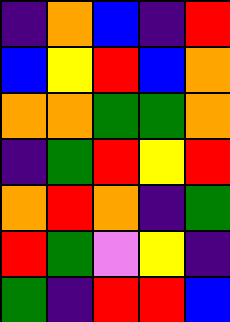[["indigo", "orange", "blue", "indigo", "red"], ["blue", "yellow", "red", "blue", "orange"], ["orange", "orange", "green", "green", "orange"], ["indigo", "green", "red", "yellow", "red"], ["orange", "red", "orange", "indigo", "green"], ["red", "green", "violet", "yellow", "indigo"], ["green", "indigo", "red", "red", "blue"]]